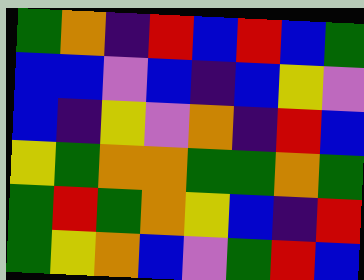[["green", "orange", "indigo", "red", "blue", "red", "blue", "green"], ["blue", "blue", "violet", "blue", "indigo", "blue", "yellow", "violet"], ["blue", "indigo", "yellow", "violet", "orange", "indigo", "red", "blue"], ["yellow", "green", "orange", "orange", "green", "green", "orange", "green"], ["green", "red", "green", "orange", "yellow", "blue", "indigo", "red"], ["green", "yellow", "orange", "blue", "violet", "green", "red", "blue"]]